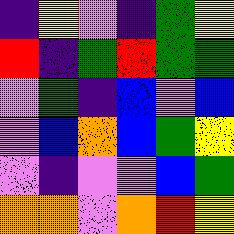[["indigo", "yellow", "violet", "indigo", "green", "yellow"], ["red", "indigo", "green", "red", "green", "green"], ["violet", "green", "indigo", "blue", "violet", "blue"], ["violet", "blue", "orange", "blue", "green", "yellow"], ["violet", "indigo", "violet", "violet", "blue", "green"], ["orange", "orange", "violet", "orange", "red", "yellow"]]